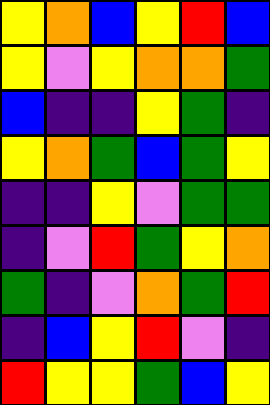[["yellow", "orange", "blue", "yellow", "red", "blue"], ["yellow", "violet", "yellow", "orange", "orange", "green"], ["blue", "indigo", "indigo", "yellow", "green", "indigo"], ["yellow", "orange", "green", "blue", "green", "yellow"], ["indigo", "indigo", "yellow", "violet", "green", "green"], ["indigo", "violet", "red", "green", "yellow", "orange"], ["green", "indigo", "violet", "orange", "green", "red"], ["indigo", "blue", "yellow", "red", "violet", "indigo"], ["red", "yellow", "yellow", "green", "blue", "yellow"]]